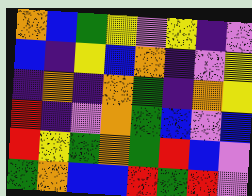[["orange", "blue", "green", "yellow", "violet", "yellow", "indigo", "violet"], ["blue", "indigo", "yellow", "blue", "orange", "indigo", "violet", "yellow"], ["indigo", "orange", "indigo", "orange", "green", "indigo", "orange", "yellow"], ["red", "indigo", "violet", "orange", "green", "blue", "violet", "blue"], ["red", "yellow", "green", "orange", "green", "red", "blue", "violet"], ["green", "orange", "blue", "blue", "red", "green", "red", "violet"]]